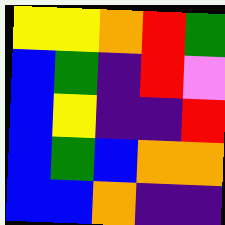[["yellow", "yellow", "orange", "red", "green"], ["blue", "green", "indigo", "red", "violet"], ["blue", "yellow", "indigo", "indigo", "red"], ["blue", "green", "blue", "orange", "orange"], ["blue", "blue", "orange", "indigo", "indigo"]]